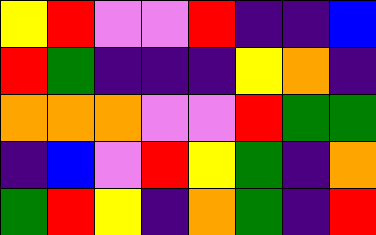[["yellow", "red", "violet", "violet", "red", "indigo", "indigo", "blue"], ["red", "green", "indigo", "indigo", "indigo", "yellow", "orange", "indigo"], ["orange", "orange", "orange", "violet", "violet", "red", "green", "green"], ["indigo", "blue", "violet", "red", "yellow", "green", "indigo", "orange"], ["green", "red", "yellow", "indigo", "orange", "green", "indigo", "red"]]